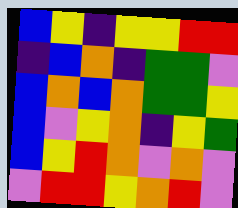[["blue", "yellow", "indigo", "yellow", "yellow", "red", "red"], ["indigo", "blue", "orange", "indigo", "green", "green", "violet"], ["blue", "orange", "blue", "orange", "green", "green", "yellow"], ["blue", "violet", "yellow", "orange", "indigo", "yellow", "green"], ["blue", "yellow", "red", "orange", "violet", "orange", "violet"], ["violet", "red", "red", "yellow", "orange", "red", "violet"]]